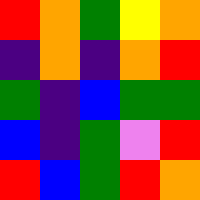[["red", "orange", "green", "yellow", "orange"], ["indigo", "orange", "indigo", "orange", "red"], ["green", "indigo", "blue", "green", "green"], ["blue", "indigo", "green", "violet", "red"], ["red", "blue", "green", "red", "orange"]]